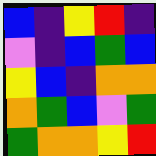[["blue", "indigo", "yellow", "red", "indigo"], ["violet", "indigo", "blue", "green", "blue"], ["yellow", "blue", "indigo", "orange", "orange"], ["orange", "green", "blue", "violet", "green"], ["green", "orange", "orange", "yellow", "red"]]